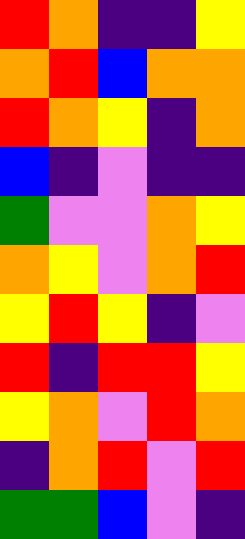[["red", "orange", "indigo", "indigo", "yellow"], ["orange", "red", "blue", "orange", "orange"], ["red", "orange", "yellow", "indigo", "orange"], ["blue", "indigo", "violet", "indigo", "indigo"], ["green", "violet", "violet", "orange", "yellow"], ["orange", "yellow", "violet", "orange", "red"], ["yellow", "red", "yellow", "indigo", "violet"], ["red", "indigo", "red", "red", "yellow"], ["yellow", "orange", "violet", "red", "orange"], ["indigo", "orange", "red", "violet", "red"], ["green", "green", "blue", "violet", "indigo"]]